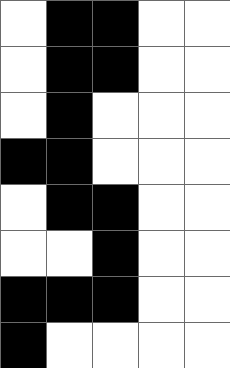[["white", "black", "black", "white", "white"], ["white", "black", "black", "white", "white"], ["white", "black", "white", "white", "white"], ["black", "black", "white", "white", "white"], ["white", "black", "black", "white", "white"], ["white", "white", "black", "white", "white"], ["black", "black", "black", "white", "white"], ["black", "white", "white", "white", "white"]]